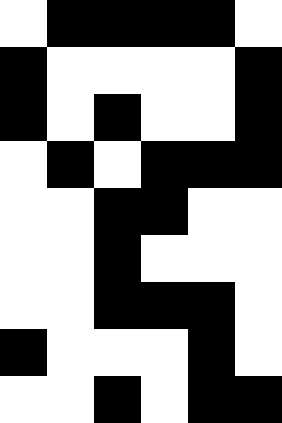[["white", "black", "black", "black", "black", "white"], ["black", "white", "white", "white", "white", "black"], ["black", "white", "black", "white", "white", "black"], ["white", "black", "white", "black", "black", "black"], ["white", "white", "black", "black", "white", "white"], ["white", "white", "black", "white", "white", "white"], ["white", "white", "black", "black", "black", "white"], ["black", "white", "white", "white", "black", "white"], ["white", "white", "black", "white", "black", "black"]]